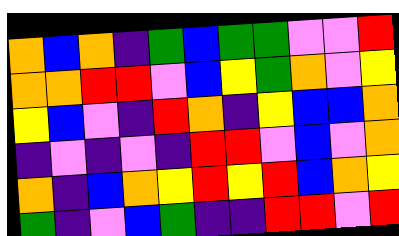[["orange", "blue", "orange", "indigo", "green", "blue", "green", "green", "violet", "violet", "red"], ["orange", "orange", "red", "red", "violet", "blue", "yellow", "green", "orange", "violet", "yellow"], ["yellow", "blue", "violet", "indigo", "red", "orange", "indigo", "yellow", "blue", "blue", "orange"], ["indigo", "violet", "indigo", "violet", "indigo", "red", "red", "violet", "blue", "violet", "orange"], ["orange", "indigo", "blue", "orange", "yellow", "red", "yellow", "red", "blue", "orange", "yellow"], ["green", "indigo", "violet", "blue", "green", "indigo", "indigo", "red", "red", "violet", "red"]]